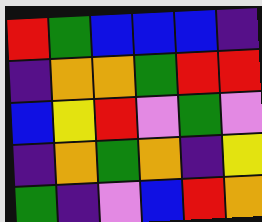[["red", "green", "blue", "blue", "blue", "indigo"], ["indigo", "orange", "orange", "green", "red", "red"], ["blue", "yellow", "red", "violet", "green", "violet"], ["indigo", "orange", "green", "orange", "indigo", "yellow"], ["green", "indigo", "violet", "blue", "red", "orange"]]